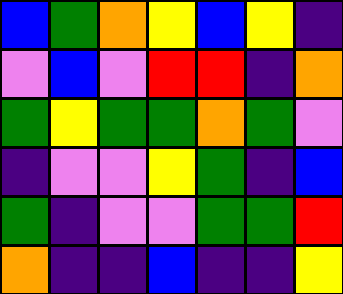[["blue", "green", "orange", "yellow", "blue", "yellow", "indigo"], ["violet", "blue", "violet", "red", "red", "indigo", "orange"], ["green", "yellow", "green", "green", "orange", "green", "violet"], ["indigo", "violet", "violet", "yellow", "green", "indigo", "blue"], ["green", "indigo", "violet", "violet", "green", "green", "red"], ["orange", "indigo", "indigo", "blue", "indigo", "indigo", "yellow"]]